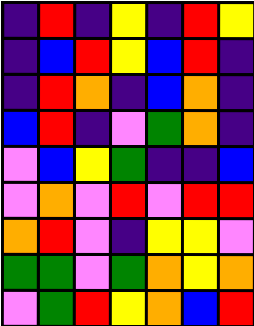[["indigo", "red", "indigo", "yellow", "indigo", "red", "yellow"], ["indigo", "blue", "red", "yellow", "blue", "red", "indigo"], ["indigo", "red", "orange", "indigo", "blue", "orange", "indigo"], ["blue", "red", "indigo", "violet", "green", "orange", "indigo"], ["violet", "blue", "yellow", "green", "indigo", "indigo", "blue"], ["violet", "orange", "violet", "red", "violet", "red", "red"], ["orange", "red", "violet", "indigo", "yellow", "yellow", "violet"], ["green", "green", "violet", "green", "orange", "yellow", "orange"], ["violet", "green", "red", "yellow", "orange", "blue", "red"]]